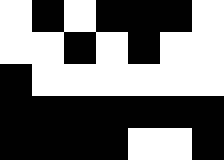[["white", "black", "white", "black", "black", "black", "white"], ["white", "white", "black", "white", "black", "white", "white"], ["black", "white", "white", "white", "white", "white", "white"], ["black", "black", "black", "black", "black", "black", "black"], ["black", "black", "black", "black", "white", "white", "black"]]